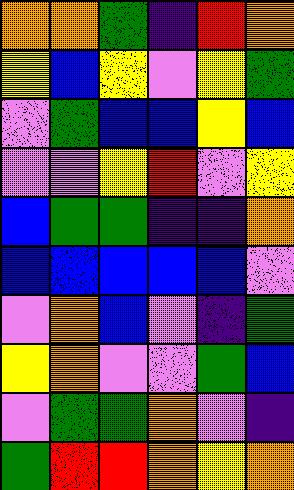[["orange", "orange", "green", "indigo", "red", "orange"], ["yellow", "blue", "yellow", "violet", "yellow", "green"], ["violet", "green", "blue", "blue", "yellow", "blue"], ["violet", "violet", "yellow", "red", "violet", "yellow"], ["blue", "green", "green", "indigo", "indigo", "orange"], ["blue", "blue", "blue", "blue", "blue", "violet"], ["violet", "orange", "blue", "violet", "indigo", "green"], ["yellow", "orange", "violet", "violet", "green", "blue"], ["violet", "green", "green", "orange", "violet", "indigo"], ["green", "red", "red", "orange", "yellow", "orange"]]